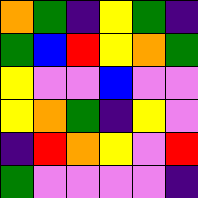[["orange", "green", "indigo", "yellow", "green", "indigo"], ["green", "blue", "red", "yellow", "orange", "green"], ["yellow", "violet", "violet", "blue", "violet", "violet"], ["yellow", "orange", "green", "indigo", "yellow", "violet"], ["indigo", "red", "orange", "yellow", "violet", "red"], ["green", "violet", "violet", "violet", "violet", "indigo"]]